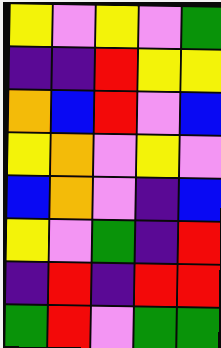[["yellow", "violet", "yellow", "violet", "green"], ["indigo", "indigo", "red", "yellow", "yellow"], ["orange", "blue", "red", "violet", "blue"], ["yellow", "orange", "violet", "yellow", "violet"], ["blue", "orange", "violet", "indigo", "blue"], ["yellow", "violet", "green", "indigo", "red"], ["indigo", "red", "indigo", "red", "red"], ["green", "red", "violet", "green", "green"]]